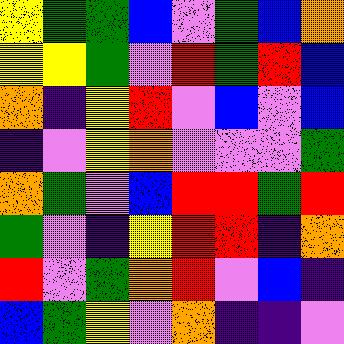[["yellow", "green", "green", "blue", "violet", "green", "blue", "orange"], ["yellow", "yellow", "green", "violet", "red", "green", "red", "blue"], ["orange", "indigo", "yellow", "red", "violet", "blue", "violet", "blue"], ["indigo", "violet", "yellow", "orange", "violet", "violet", "violet", "green"], ["orange", "green", "violet", "blue", "red", "red", "green", "red"], ["green", "violet", "indigo", "yellow", "red", "red", "indigo", "orange"], ["red", "violet", "green", "orange", "red", "violet", "blue", "indigo"], ["blue", "green", "yellow", "violet", "orange", "indigo", "indigo", "violet"]]